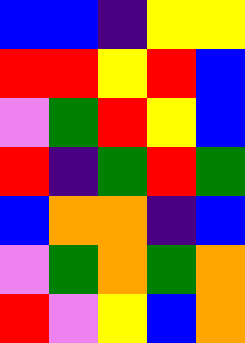[["blue", "blue", "indigo", "yellow", "yellow"], ["red", "red", "yellow", "red", "blue"], ["violet", "green", "red", "yellow", "blue"], ["red", "indigo", "green", "red", "green"], ["blue", "orange", "orange", "indigo", "blue"], ["violet", "green", "orange", "green", "orange"], ["red", "violet", "yellow", "blue", "orange"]]